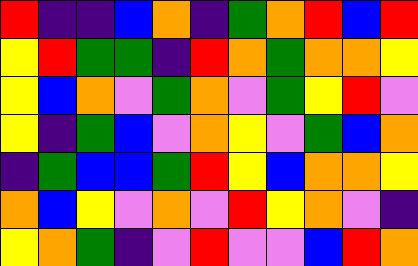[["red", "indigo", "indigo", "blue", "orange", "indigo", "green", "orange", "red", "blue", "red"], ["yellow", "red", "green", "green", "indigo", "red", "orange", "green", "orange", "orange", "yellow"], ["yellow", "blue", "orange", "violet", "green", "orange", "violet", "green", "yellow", "red", "violet"], ["yellow", "indigo", "green", "blue", "violet", "orange", "yellow", "violet", "green", "blue", "orange"], ["indigo", "green", "blue", "blue", "green", "red", "yellow", "blue", "orange", "orange", "yellow"], ["orange", "blue", "yellow", "violet", "orange", "violet", "red", "yellow", "orange", "violet", "indigo"], ["yellow", "orange", "green", "indigo", "violet", "red", "violet", "violet", "blue", "red", "orange"]]